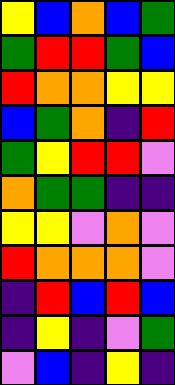[["yellow", "blue", "orange", "blue", "green"], ["green", "red", "red", "green", "blue"], ["red", "orange", "orange", "yellow", "yellow"], ["blue", "green", "orange", "indigo", "red"], ["green", "yellow", "red", "red", "violet"], ["orange", "green", "green", "indigo", "indigo"], ["yellow", "yellow", "violet", "orange", "violet"], ["red", "orange", "orange", "orange", "violet"], ["indigo", "red", "blue", "red", "blue"], ["indigo", "yellow", "indigo", "violet", "green"], ["violet", "blue", "indigo", "yellow", "indigo"]]